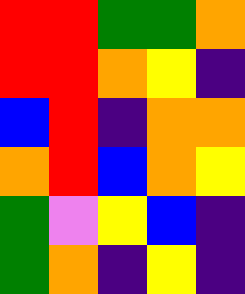[["red", "red", "green", "green", "orange"], ["red", "red", "orange", "yellow", "indigo"], ["blue", "red", "indigo", "orange", "orange"], ["orange", "red", "blue", "orange", "yellow"], ["green", "violet", "yellow", "blue", "indigo"], ["green", "orange", "indigo", "yellow", "indigo"]]